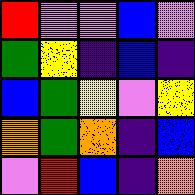[["red", "violet", "violet", "blue", "violet"], ["green", "yellow", "indigo", "blue", "indigo"], ["blue", "green", "yellow", "violet", "yellow"], ["orange", "green", "orange", "indigo", "blue"], ["violet", "red", "blue", "indigo", "orange"]]